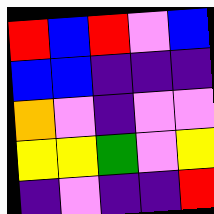[["red", "blue", "red", "violet", "blue"], ["blue", "blue", "indigo", "indigo", "indigo"], ["orange", "violet", "indigo", "violet", "violet"], ["yellow", "yellow", "green", "violet", "yellow"], ["indigo", "violet", "indigo", "indigo", "red"]]